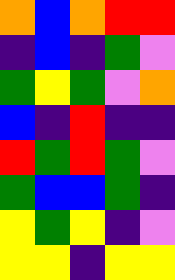[["orange", "blue", "orange", "red", "red"], ["indigo", "blue", "indigo", "green", "violet"], ["green", "yellow", "green", "violet", "orange"], ["blue", "indigo", "red", "indigo", "indigo"], ["red", "green", "red", "green", "violet"], ["green", "blue", "blue", "green", "indigo"], ["yellow", "green", "yellow", "indigo", "violet"], ["yellow", "yellow", "indigo", "yellow", "yellow"]]